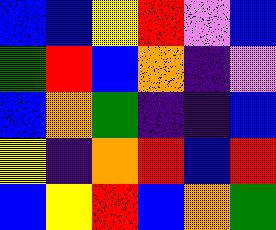[["blue", "blue", "yellow", "red", "violet", "blue"], ["green", "red", "blue", "orange", "indigo", "violet"], ["blue", "orange", "green", "indigo", "indigo", "blue"], ["yellow", "indigo", "orange", "red", "blue", "red"], ["blue", "yellow", "red", "blue", "orange", "green"]]